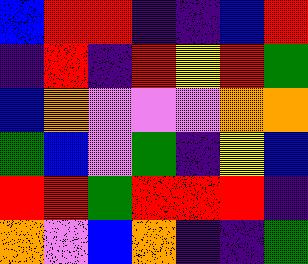[["blue", "red", "red", "indigo", "indigo", "blue", "red"], ["indigo", "red", "indigo", "red", "yellow", "red", "green"], ["blue", "orange", "violet", "violet", "violet", "orange", "orange"], ["green", "blue", "violet", "green", "indigo", "yellow", "blue"], ["red", "red", "green", "red", "red", "red", "indigo"], ["orange", "violet", "blue", "orange", "indigo", "indigo", "green"]]